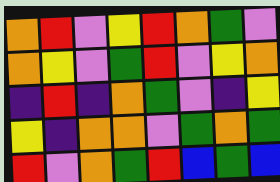[["orange", "red", "violet", "yellow", "red", "orange", "green", "violet"], ["orange", "yellow", "violet", "green", "red", "violet", "yellow", "orange"], ["indigo", "red", "indigo", "orange", "green", "violet", "indigo", "yellow"], ["yellow", "indigo", "orange", "orange", "violet", "green", "orange", "green"], ["red", "violet", "orange", "green", "red", "blue", "green", "blue"]]